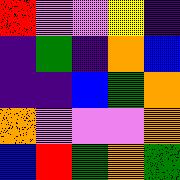[["red", "violet", "violet", "yellow", "indigo"], ["indigo", "green", "indigo", "orange", "blue"], ["indigo", "indigo", "blue", "green", "orange"], ["orange", "violet", "violet", "violet", "orange"], ["blue", "red", "green", "orange", "green"]]